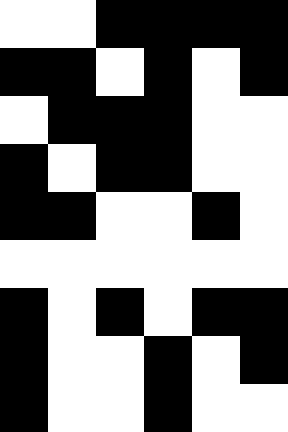[["white", "white", "black", "black", "black", "black"], ["black", "black", "white", "black", "white", "black"], ["white", "black", "black", "black", "white", "white"], ["black", "white", "black", "black", "white", "white"], ["black", "black", "white", "white", "black", "white"], ["white", "white", "white", "white", "white", "white"], ["black", "white", "black", "white", "black", "black"], ["black", "white", "white", "black", "white", "black"], ["black", "white", "white", "black", "white", "white"]]